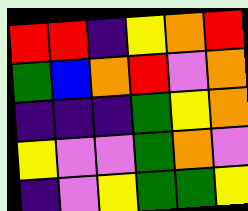[["red", "red", "indigo", "yellow", "orange", "red"], ["green", "blue", "orange", "red", "violet", "orange"], ["indigo", "indigo", "indigo", "green", "yellow", "orange"], ["yellow", "violet", "violet", "green", "orange", "violet"], ["indigo", "violet", "yellow", "green", "green", "yellow"]]